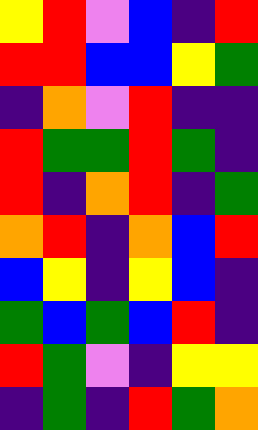[["yellow", "red", "violet", "blue", "indigo", "red"], ["red", "red", "blue", "blue", "yellow", "green"], ["indigo", "orange", "violet", "red", "indigo", "indigo"], ["red", "green", "green", "red", "green", "indigo"], ["red", "indigo", "orange", "red", "indigo", "green"], ["orange", "red", "indigo", "orange", "blue", "red"], ["blue", "yellow", "indigo", "yellow", "blue", "indigo"], ["green", "blue", "green", "blue", "red", "indigo"], ["red", "green", "violet", "indigo", "yellow", "yellow"], ["indigo", "green", "indigo", "red", "green", "orange"]]